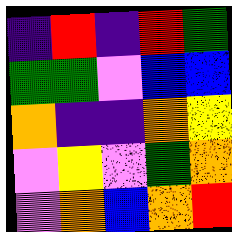[["indigo", "red", "indigo", "red", "green"], ["green", "green", "violet", "blue", "blue"], ["orange", "indigo", "indigo", "orange", "yellow"], ["violet", "yellow", "violet", "green", "orange"], ["violet", "orange", "blue", "orange", "red"]]